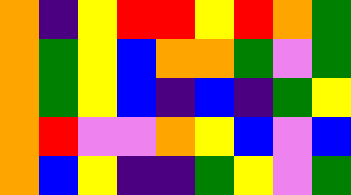[["orange", "indigo", "yellow", "red", "red", "yellow", "red", "orange", "green"], ["orange", "green", "yellow", "blue", "orange", "orange", "green", "violet", "green"], ["orange", "green", "yellow", "blue", "indigo", "blue", "indigo", "green", "yellow"], ["orange", "red", "violet", "violet", "orange", "yellow", "blue", "violet", "blue"], ["orange", "blue", "yellow", "indigo", "indigo", "green", "yellow", "violet", "green"]]